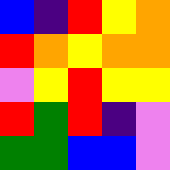[["blue", "indigo", "red", "yellow", "orange"], ["red", "orange", "yellow", "orange", "orange"], ["violet", "yellow", "red", "yellow", "yellow"], ["red", "green", "red", "indigo", "violet"], ["green", "green", "blue", "blue", "violet"]]